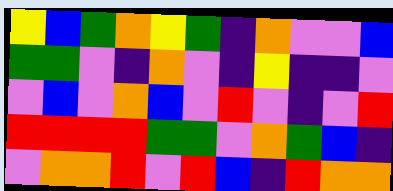[["yellow", "blue", "green", "orange", "yellow", "green", "indigo", "orange", "violet", "violet", "blue"], ["green", "green", "violet", "indigo", "orange", "violet", "indigo", "yellow", "indigo", "indigo", "violet"], ["violet", "blue", "violet", "orange", "blue", "violet", "red", "violet", "indigo", "violet", "red"], ["red", "red", "red", "red", "green", "green", "violet", "orange", "green", "blue", "indigo"], ["violet", "orange", "orange", "red", "violet", "red", "blue", "indigo", "red", "orange", "orange"]]